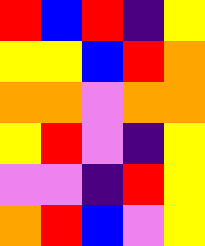[["red", "blue", "red", "indigo", "yellow"], ["yellow", "yellow", "blue", "red", "orange"], ["orange", "orange", "violet", "orange", "orange"], ["yellow", "red", "violet", "indigo", "yellow"], ["violet", "violet", "indigo", "red", "yellow"], ["orange", "red", "blue", "violet", "yellow"]]